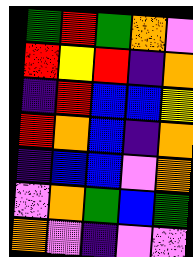[["green", "red", "green", "orange", "violet"], ["red", "yellow", "red", "indigo", "orange"], ["indigo", "red", "blue", "blue", "yellow"], ["red", "orange", "blue", "indigo", "orange"], ["indigo", "blue", "blue", "violet", "orange"], ["violet", "orange", "green", "blue", "green"], ["orange", "violet", "indigo", "violet", "violet"]]